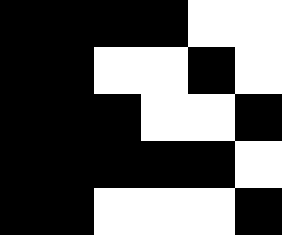[["black", "black", "black", "black", "white", "white"], ["black", "black", "white", "white", "black", "white"], ["black", "black", "black", "white", "white", "black"], ["black", "black", "black", "black", "black", "white"], ["black", "black", "white", "white", "white", "black"]]